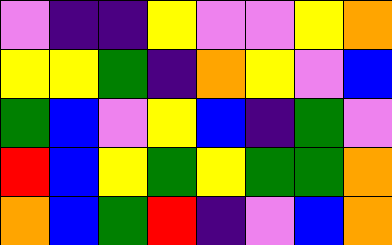[["violet", "indigo", "indigo", "yellow", "violet", "violet", "yellow", "orange"], ["yellow", "yellow", "green", "indigo", "orange", "yellow", "violet", "blue"], ["green", "blue", "violet", "yellow", "blue", "indigo", "green", "violet"], ["red", "blue", "yellow", "green", "yellow", "green", "green", "orange"], ["orange", "blue", "green", "red", "indigo", "violet", "blue", "orange"]]